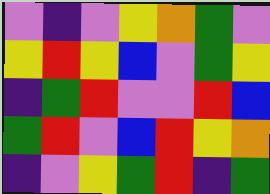[["violet", "indigo", "violet", "yellow", "orange", "green", "violet"], ["yellow", "red", "yellow", "blue", "violet", "green", "yellow"], ["indigo", "green", "red", "violet", "violet", "red", "blue"], ["green", "red", "violet", "blue", "red", "yellow", "orange"], ["indigo", "violet", "yellow", "green", "red", "indigo", "green"]]